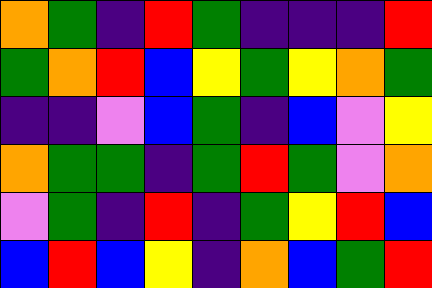[["orange", "green", "indigo", "red", "green", "indigo", "indigo", "indigo", "red"], ["green", "orange", "red", "blue", "yellow", "green", "yellow", "orange", "green"], ["indigo", "indigo", "violet", "blue", "green", "indigo", "blue", "violet", "yellow"], ["orange", "green", "green", "indigo", "green", "red", "green", "violet", "orange"], ["violet", "green", "indigo", "red", "indigo", "green", "yellow", "red", "blue"], ["blue", "red", "blue", "yellow", "indigo", "orange", "blue", "green", "red"]]